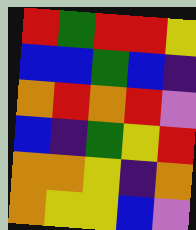[["red", "green", "red", "red", "yellow"], ["blue", "blue", "green", "blue", "indigo"], ["orange", "red", "orange", "red", "violet"], ["blue", "indigo", "green", "yellow", "red"], ["orange", "orange", "yellow", "indigo", "orange"], ["orange", "yellow", "yellow", "blue", "violet"]]